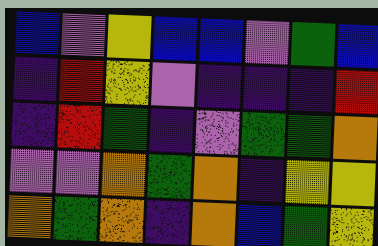[["blue", "violet", "yellow", "blue", "blue", "violet", "green", "blue"], ["indigo", "red", "yellow", "violet", "indigo", "indigo", "indigo", "red"], ["indigo", "red", "green", "indigo", "violet", "green", "green", "orange"], ["violet", "violet", "orange", "green", "orange", "indigo", "yellow", "yellow"], ["orange", "green", "orange", "indigo", "orange", "blue", "green", "yellow"]]